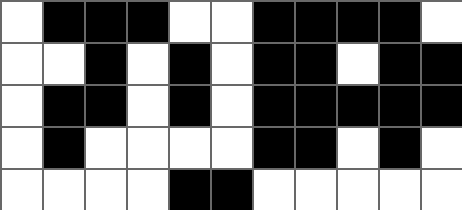[["white", "black", "black", "black", "white", "white", "black", "black", "black", "black", "white"], ["white", "white", "black", "white", "black", "white", "black", "black", "white", "black", "black"], ["white", "black", "black", "white", "black", "white", "black", "black", "black", "black", "black"], ["white", "black", "white", "white", "white", "white", "black", "black", "white", "black", "white"], ["white", "white", "white", "white", "black", "black", "white", "white", "white", "white", "white"]]